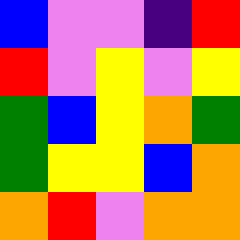[["blue", "violet", "violet", "indigo", "red"], ["red", "violet", "yellow", "violet", "yellow"], ["green", "blue", "yellow", "orange", "green"], ["green", "yellow", "yellow", "blue", "orange"], ["orange", "red", "violet", "orange", "orange"]]